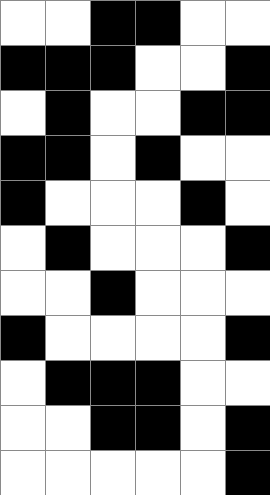[["white", "white", "black", "black", "white", "white"], ["black", "black", "black", "white", "white", "black"], ["white", "black", "white", "white", "black", "black"], ["black", "black", "white", "black", "white", "white"], ["black", "white", "white", "white", "black", "white"], ["white", "black", "white", "white", "white", "black"], ["white", "white", "black", "white", "white", "white"], ["black", "white", "white", "white", "white", "black"], ["white", "black", "black", "black", "white", "white"], ["white", "white", "black", "black", "white", "black"], ["white", "white", "white", "white", "white", "black"]]